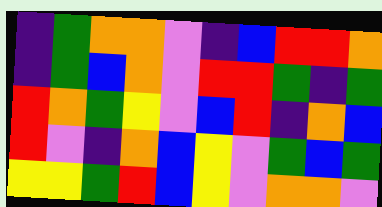[["indigo", "green", "orange", "orange", "violet", "indigo", "blue", "red", "red", "orange"], ["indigo", "green", "blue", "orange", "violet", "red", "red", "green", "indigo", "green"], ["red", "orange", "green", "yellow", "violet", "blue", "red", "indigo", "orange", "blue"], ["red", "violet", "indigo", "orange", "blue", "yellow", "violet", "green", "blue", "green"], ["yellow", "yellow", "green", "red", "blue", "yellow", "violet", "orange", "orange", "violet"]]